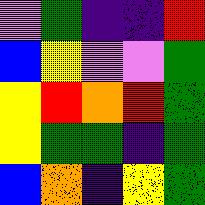[["violet", "green", "indigo", "indigo", "red"], ["blue", "yellow", "violet", "violet", "green"], ["yellow", "red", "orange", "red", "green"], ["yellow", "green", "green", "indigo", "green"], ["blue", "orange", "indigo", "yellow", "green"]]